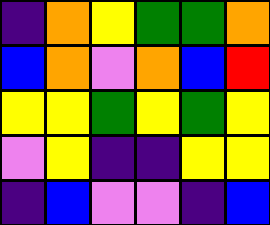[["indigo", "orange", "yellow", "green", "green", "orange"], ["blue", "orange", "violet", "orange", "blue", "red"], ["yellow", "yellow", "green", "yellow", "green", "yellow"], ["violet", "yellow", "indigo", "indigo", "yellow", "yellow"], ["indigo", "blue", "violet", "violet", "indigo", "blue"]]